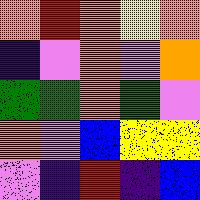[["orange", "red", "orange", "yellow", "orange"], ["indigo", "violet", "orange", "violet", "orange"], ["green", "green", "orange", "green", "violet"], ["orange", "violet", "blue", "yellow", "yellow"], ["violet", "indigo", "red", "indigo", "blue"]]